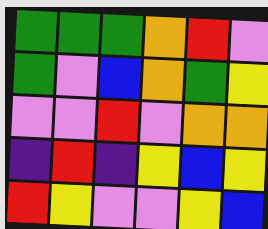[["green", "green", "green", "orange", "red", "violet"], ["green", "violet", "blue", "orange", "green", "yellow"], ["violet", "violet", "red", "violet", "orange", "orange"], ["indigo", "red", "indigo", "yellow", "blue", "yellow"], ["red", "yellow", "violet", "violet", "yellow", "blue"]]